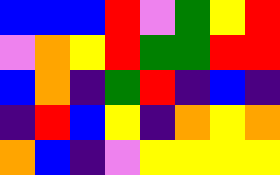[["blue", "blue", "blue", "red", "violet", "green", "yellow", "red"], ["violet", "orange", "yellow", "red", "green", "green", "red", "red"], ["blue", "orange", "indigo", "green", "red", "indigo", "blue", "indigo"], ["indigo", "red", "blue", "yellow", "indigo", "orange", "yellow", "orange"], ["orange", "blue", "indigo", "violet", "yellow", "yellow", "yellow", "yellow"]]